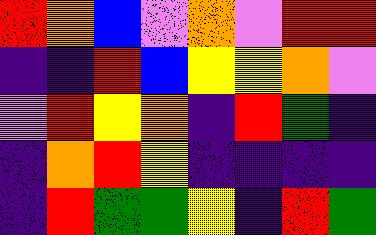[["red", "orange", "blue", "violet", "orange", "violet", "red", "red"], ["indigo", "indigo", "red", "blue", "yellow", "yellow", "orange", "violet"], ["violet", "red", "yellow", "orange", "indigo", "red", "green", "indigo"], ["indigo", "orange", "red", "yellow", "indigo", "indigo", "indigo", "indigo"], ["indigo", "red", "green", "green", "yellow", "indigo", "red", "green"]]